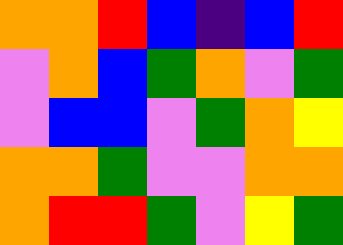[["orange", "orange", "red", "blue", "indigo", "blue", "red"], ["violet", "orange", "blue", "green", "orange", "violet", "green"], ["violet", "blue", "blue", "violet", "green", "orange", "yellow"], ["orange", "orange", "green", "violet", "violet", "orange", "orange"], ["orange", "red", "red", "green", "violet", "yellow", "green"]]